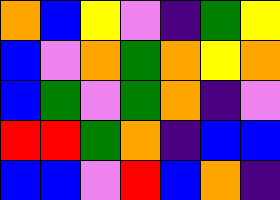[["orange", "blue", "yellow", "violet", "indigo", "green", "yellow"], ["blue", "violet", "orange", "green", "orange", "yellow", "orange"], ["blue", "green", "violet", "green", "orange", "indigo", "violet"], ["red", "red", "green", "orange", "indigo", "blue", "blue"], ["blue", "blue", "violet", "red", "blue", "orange", "indigo"]]